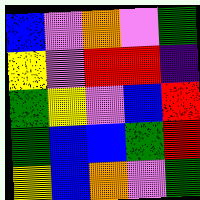[["blue", "violet", "orange", "violet", "green"], ["yellow", "violet", "red", "red", "indigo"], ["green", "yellow", "violet", "blue", "red"], ["green", "blue", "blue", "green", "red"], ["yellow", "blue", "orange", "violet", "green"]]